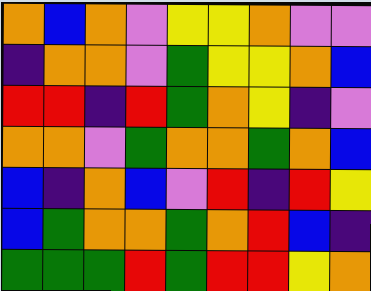[["orange", "blue", "orange", "violet", "yellow", "yellow", "orange", "violet", "violet"], ["indigo", "orange", "orange", "violet", "green", "yellow", "yellow", "orange", "blue"], ["red", "red", "indigo", "red", "green", "orange", "yellow", "indigo", "violet"], ["orange", "orange", "violet", "green", "orange", "orange", "green", "orange", "blue"], ["blue", "indigo", "orange", "blue", "violet", "red", "indigo", "red", "yellow"], ["blue", "green", "orange", "orange", "green", "orange", "red", "blue", "indigo"], ["green", "green", "green", "red", "green", "red", "red", "yellow", "orange"]]